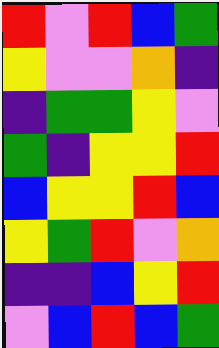[["red", "violet", "red", "blue", "green"], ["yellow", "violet", "violet", "orange", "indigo"], ["indigo", "green", "green", "yellow", "violet"], ["green", "indigo", "yellow", "yellow", "red"], ["blue", "yellow", "yellow", "red", "blue"], ["yellow", "green", "red", "violet", "orange"], ["indigo", "indigo", "blue", "yellow", "red"], ["violet", "blue", "red", "blue", "green"]]